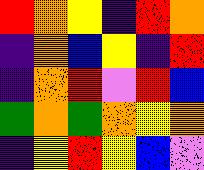[["red", "orange", "yellow", "indigo", "red", "orange"], ["indigo", "orange", "blue", "yellow", "indigo", "red"], ["indigo", "orange", "red", "violet", "red", "blue"], ["green", "orange", "green", "orange", "yellow", "orange"], ["indigo", "yellow", "red", "yellow", "blue", "violet"]]